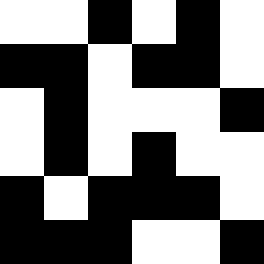[["white", "white", "black", "white", "black", "white"], ["black", "black", "white", "black", "black", "white"], ["white", "black", "white", "white", "white", "black"], ["white", "black", "white", "black", "white", "white"], ["black", "white", "black", "black", "black", "white"], ["black", "black", "black", "white", "white", "black"]]